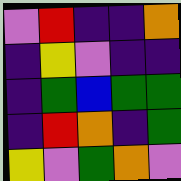[["violet", "red", "indigo", "indigo", "orange"], ["indigo", "yellow", "violet", "indigo", "indigo"], ["indigo", "green", "blue", "green", "green"], ["indigo", "red", "orange", "indigo", "green"], ["yellow", "violet", "green", "orange", "violet"]]